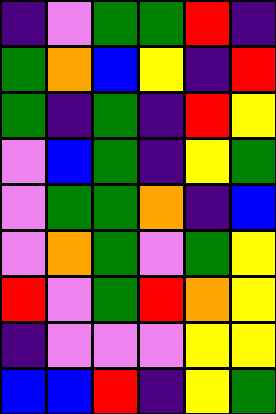[["indigo", "violet", "green", "green", "red", "indigo"], ["green", "orange", "blue", "yellow", "indigo", "red"], ["green", "indigo", "green", "indigo", "red", "yellow"], ["violet", "blue", "green", "indigo", "yellow", "green"], ["violet", "green", "green", "orange", "indigo", "blue"], ["violet", "orange", "green", "violet", "green", "yellow"], ["red", "violet", "green", "red", "orange", "yellow"], ["indigo", "violet", "violet", "violet", "yellow", "yellow"], ["blue", "blue", "red", "indigo", "yellow", "green"]]